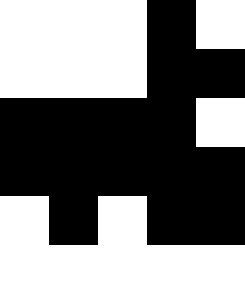[["white", "white", "white", "black", "white"], ["white", "white", "white", "black", "black"], ["black", "black", "black", "black", "white"], ["black", "black", "black", "black", "black"], ["white", "black", "white", "black", "black"], ["white", "white", "white", "white", "white"]]